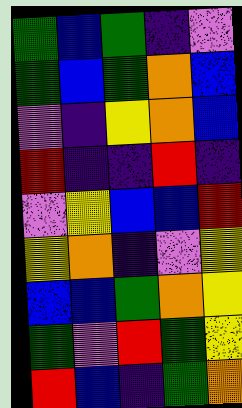[["green", "blue", "green", "indigo", "violet"], ["green", "blue", "green", "orange", "blue"], ["violet", "indigo", "yellow", "orange", "blue"], ["red", "indigo", "indigo", "red", "indigo"], ["violet", "yellow", "blue", "blue", "red"], ["yellow", "orange", "indigo", "violet", "yellow"], ["blue", "blue", "green", "orange", "yellow"], ["green", "violet", "red", "green", "yellow"], ["red", "blue", "indigo", "green", "orange"]]